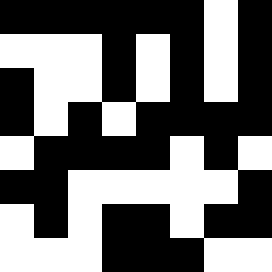[["black", "black", "black", "black", "black", "black", "white", "black"], ["white", "white", "white", "black", "white", "black", "white", "black"], ["black", "white", "white", "black", "white", "black", "white", "black"], ["black", "white", "black", "white", "black", "black", "black", "black"], ["white", "black", "black", "black", "black", "white", "black", "white"], ["black", "black", "white", "white", "white", "white", "white", "black"], ["white", "black", "white", "black", "black", "white", "black", "black"], ["white", "white", "white", "black", "black", "black", "white", "white"]]